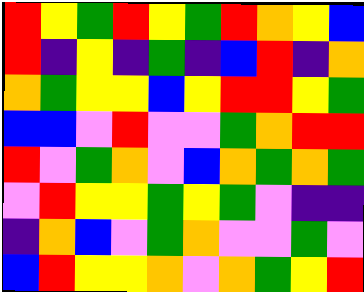[["red", "yellow", "green", "red", "yellow", "green", "red", "orange", "yellow", "blue"], ["red", "indigo", "yellow", "indigo", "green", "indigo", "blue", "red", "indigo", "orange"], ["orange", "green", "yellow", "yellow", "blue", "yellow", "red", "red", "yellow", "green"], ["blue", "blue", "violet", "red", "violet", "violet", "green", "orange", "red", "red"], ["red", "violet", "green", "orange", "violet", "blue", "orange", "green", "orange", "green"], ["violet", "red", "yellow", "yellow", "green", "yellow", "green", "violet", "indigo", "indigo"], ["indigo", "orange", "blue", "violet", "green", "orange", "violet", "violet", "green", "violet"], ["blue", "red", "yellow", "yellow", "orange", "violet", "orange", "green", "yellow", "red"]]